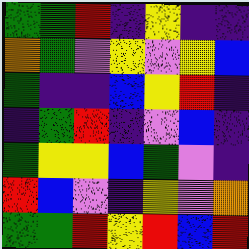[["green", "green", "red", "indigo", "yellow", "indigo", "indigo"], ["orange", "green", "violet", "yellow", "violet", "yellow", "blue"], ["green", "indigo", "indigo", "blue", "yellow", "red", "indigo"], ["indigo", "green", "red", "indigo", "violet", "blue", "indigo"], ["green", "yellow", "yellow", "blue", "green", "violet", "indigo"], ["red", "blue", "violet", "indigo", "yellow", "violet", "orange"], ["green", "green", "red", "yellow", "red", "blue", "red"]]